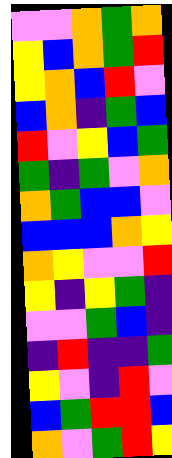[["violet", "violet", "orange", "green", "orange"], ["yellow", "blue", "orange", "green", "red"], ["yellow", "orange", "blue", "red", "violet"], ["blue", "orange", "indigo", "green", "blue"], ["red", "violet", "yellow", "blue", "green"], ["green", "indigo", "green", "violet", "orange"], ["orange", "green", "blue", "blue", "violet"], ["blue", "blue", "blue", "orange", "yellow"], ["orange", "yellow", "violet", "violet", "red"], ["yellow", "indigo", "yellow", "green", "indigo"], ["violet", "violet", "green", "blue", "indigo"], ["indigo", "red", "indigo", "indigo", "green"], ["yellow", "violet", "indigo", "red", "violet"], ["blue", "green", "red", "red", "blue"], ["orange", "violet", "green", "red", "yellow"]]